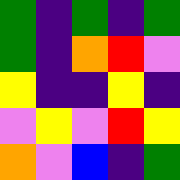[["green", "indigo", "green", "indigo", "green"], ["green", "indigo", "orange", "red", "violet"], ["yellow", "indigo", "indigo", "yellow", "indigo"], ["violet", "yellow", "violet", "red", "yellow"], ["orange", "violet", "blue", "indigo", "green"]]